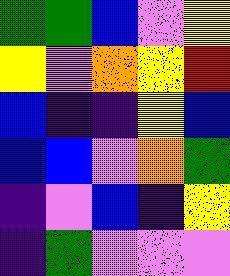[["green", "green", "blue", "violet", "yellow"], ["yellow", "violet", "orange", "yellow", "red"], ["blue", "indigo", "indigo", "yellow", "blue"], ["blue", "blue", "violet", "orange", "green"], ["indigo", "violet", "blue", "indigo", "yellow"], ["indigo", "green", "violet", "violet", "violet"]]